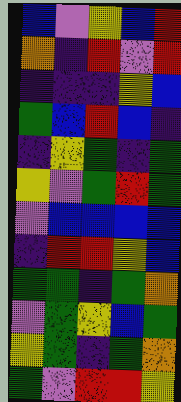[["blue", "violet", "yellow", "blue", "red"], ["orange", "indigo", "red", "violet", "red"], ["indigo", "indigo", "indigo", "yellow", "blue"], ["green", "blue", "red", "blue", "indigo"], ["indigo", "yellow", "green", "indigo", "green"], ["yellow", "violet", "green", "red", "green"], ["violet", "blue", "blue", "blue", "blue"], ["indigo", "red", "red", "yellow", "blue"], ["green", "green", "indigo", "green", "orange"], ["violet", "green", "yellow", "blue", "green"], ["yellow", "green", "indigo", "green", "orange"], ["green", "violet", "red", "red", "yellow"]]